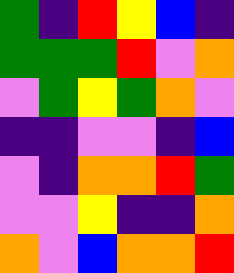[["green", "indigo", "red", "yellow", "blue", "indigo"], ["green", "green", "green", "red", "violet", "orange"], ["violet", "green", "yellow", "green", "orange", "violet"], ["indigo", "indigo", "violet", "violet", "indigo", "blue"], ["violet", "indigo", "orange", "orange", "red", "green"], ["violet", "violet", "yellow", "indigo", "indigo", "orange"], ["orange", "violet", "blue", "orange", "orange", "red"]]